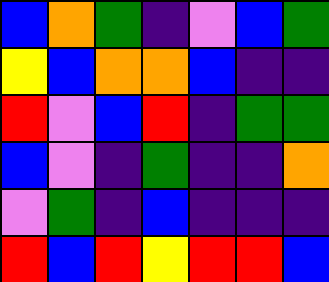[["blue", "orange", "green", "indigo", "violet", "blue", "green"], ["yellow", "blue", "orange", "orange", "blue", "indigo", "indigo"], ["red", "violet", "blue", "red", "indigo", "green", "green"], ["blue", "violet", "indigo", "green", "indigo", "indigo", "orange"], ["violet", "green", "indigo", "blue", "indigo", "indigo", "indigo"], ["red", "blue", "red", "yellow", "red", "red", "blue"]]